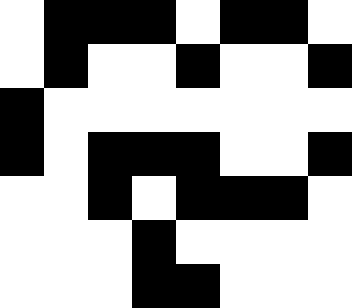[["white", "black", "black", "black", "white", "black", "black", "white"], ["white", "black", "white", "white", "black", "white", "white", "black"], ["black", "white", "white", "white", "white", "white", "white", "white"], ["black", "white", "black", "black", "black", "white", "white", "black"], ["white", "white", "black", "white", "black", "black", "black", "white"], ["white", "white", "white", "black", "white", "white", "white", "white"], ["white", "white", "white", "black", "black", "white", "white", "white"]]